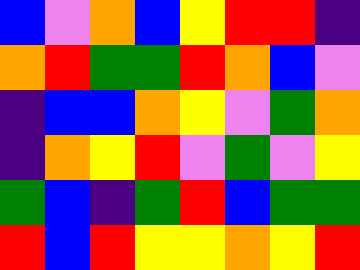[["blue", "violet", "orange", "blue", "yellow", "red", "red", "indigo"], ["orange", "red", "green", "green", "red", "orange", "blue", "violet"], ["indigo", "blue", "blue", "orange", "yellow", "violet", "green", "orange"], ["indigo", "orange", "yellow", "red", "violet", "green", "violet", "yellow"], ["green", "blue", "indigo", "green", "red", "blue", "green", "green"], ["red", "blue", "red", "yellow", "yellow", "orange", "yellow", "red"]]